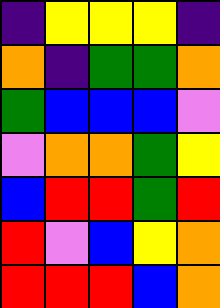[["indigo", "yellow", "yellow", "yellow", "indigo"], ["orange", "indigo", "green", "green", "orange"], ["green", "blue", "blue", "blue", "violet"], ["violet", "orange", "orange", "green", "yellow"], ["blue", "red", "red", "green", "red"], ["red", "violet", "blue", "yellow", "orange"], ["red", "red", "red", "blue", "orange"]]